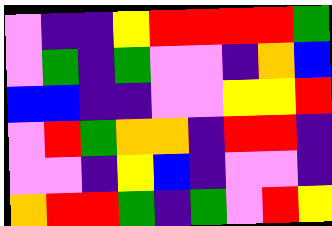[["violet", "indigo", "indigo", "yellow", "red", "red", "red", "red", "green"], ["violet", "green", "indigo", "green", "violet", "violet", "indigo", "orange", "blue"], ["blue", "blue", "indigo", "indigo", "violet", "violet", "yellow", "yellow", "red"], ["violet", "red", "green", "orange", "orange", "indigo", "red", "red", "indigo"], ["violet", "violet", "indigo", "yellow", "blue", "indigo", "violet", "violet", "indigo"], ["orange", "red", "red", "green", "indigo", "green", "violet", "red", "yellow"]]